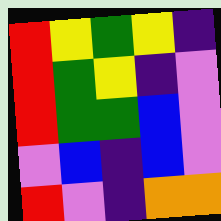[["red", "yellow", "green", "yellow", "indigo"], ["red", "green", "yellow", "indigo", "violet"], ["red", "green", "green", "blue", "violet"], ["violet", "blue", "indigo", "blue", "violet"], ["red", "violet", "indigo", "orange", "orange"]]